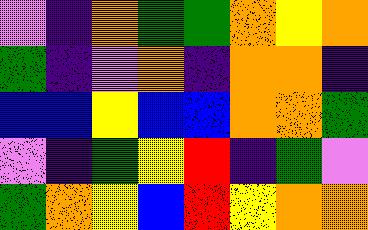[["violet", "indigo", "orange", "green", "green", "orange", "yellow", "orange"], ["green", "indigo", "violet", "orange", "indigo", "orange", "orange", "indigo"], ["blue", "blue", "yellow", "blue", "blue", "orange", "orange", "green"], ["violet", "indigo", "green", "yellow", "red", "indigo", "green", "violet"], ["green", "orange", "yellow", "blue", "red", "yellow", "orange", "orange"]]